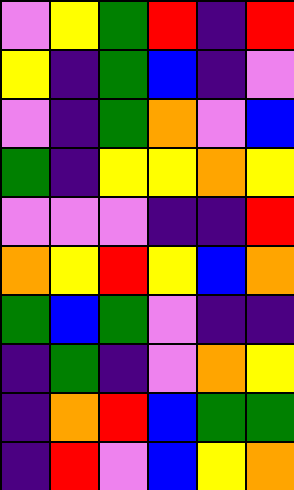[["violet", "yellow", "green", "red", "indigo", "red"], ["yellow", "indigo", "green", "blue", "indigo", "violet"], ["violet", "indigo", "green", "orange", "violet", "blue"], ["green", "indigo", "yellow", "yellow", "orange", "yellow"], ["violet", "violet", "violet", "indigo", "indigo", "red"], ["orange", "yellow", "red", "yellow", "blue", "orange"], ["green", "blue", "green", "violet", "indigo", "indigo"], ["indigo", "green", "indigo", "violet", "orange", "yellow"], ["indigo", "orange", "red", "blue", "green", "green"], ["indigo", "red", "violet", "blue", "yellow", "orange"]]